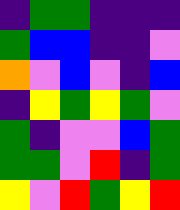[["indigo", "green", "green", "indigo", "indigo", "indigo"], ["green", "blue", "blue", "indigo", "indigo", "violet"], ["orange", "violet", "blue", "violet", "indigo", "blue"], ["indigo", "yellow", "green", "yellow", "green", "violet"], ["green", "indigo", "violet", "violet", "blue", "green"], ["green", "green", "violet", "red", "indigo", "green"], ["yellow", "violet", "red", "green", "yellow", "red"]]